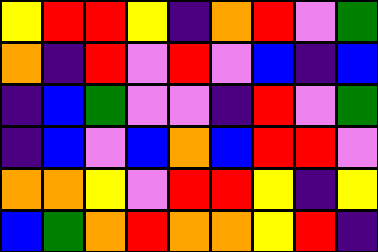[["yellow", "red", "red", "yellow", "indigo", "orange", "red", "violet", "green"], ["orange", "indigo", "red", "violet", "red", "violet", "blue", "indigo", "blue"], ["indigo", "blue", "green", "violet", "violet", "indigo", "red", "violet", "green"], ["indigo", "blue", "violet", "blue", "orange", "blue", "red", "red", "violet"], ["orange", "orange", "yellow", "violet", "red", "red", "yellow", "indigo", "yellow"], ["blue", "green", "orange", "red", "orange", "orange", "yellow", "red", "indigo"]]